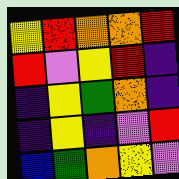[["yellow", "red", "orange", "orange", "red"], ["red", "violet", "yellow", "red", "indigo"], ["indigo", "yellow", "green", "orange", "indigo"], ["indigo", "yellow", "indigo", "violet", "red"], ["blue", "green", "orange", "yellow", "violet"]]